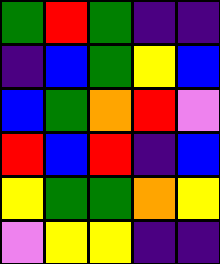[["green", "red", "green", "indigo", "indigo"], ["indigo", "blue", "green", "yellow", "blue"], ["blue", "green", "orange", "red", "violet"], ["red", "blue", "red", "indigo", "blue"], ["yellow", "green", "green", "orange", "yellow"], ["violet", "yellow", "yellow", "indigo", "indigo"]]